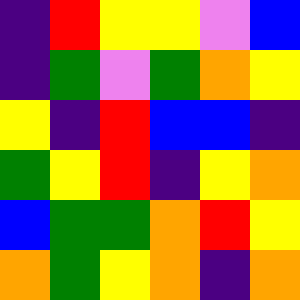[["indigo", "red", "yellow", "yellow", "violet", "blue"], ["indigo", "green", "violet", "green", "orange", "yellow"], ["yellow", "indigo", "red", "blue", "blue", "indigo"], ["green", "yellow", "red", "indigo", "yellow", "orange"], ["blue", "green", "green", "orange", "red", "yellow"], ["orange", "green", "yellow", "orange", "indigo", "orange"]]